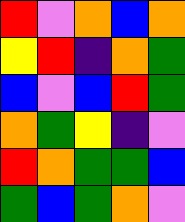[["red", "violet", "orange", "blue", "orange"], ["yellow", "red", "indigo", "orange", "green"], ["blue", "violet", "blue", "red", "green"], ["orange", "green", "yellow", "indigo", "violet"], ["red", "orange", "green", "green", "blue"], ["green", "blue", "green", "orange", "violet"]]